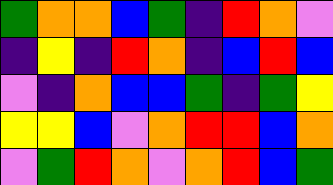[["green", "orange", "orange", "blue", "green", "indigo", "red", "orange", "violet"], ["indigo", "yellow", "indigo", "red", "orange", "indigo", "blue", "red", "blue"], ["violet", "indigo", "orange", "blue", "blue", "green", "indigo", "green", "yellow"], ["yellow", "yellow", "blue", "violet", "orange", "red", "red", "blue", "orange"], ["violet", "green", "red", "orange", "violet", "orange", "red", "blue", "green"]]